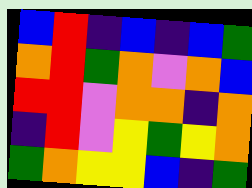[["blue", "red", "indigo", "blue", "indigo", "blue", "green"], ["orange", "red", "green", "orange", "violet", "orange", "blue"], ["red", "red", "violet", "orange", "orange", "indigo", "orange"], ["indigo", "red", "violet", "yellow", "green", "yellow", "orange"], ["green", "orange", "yellow", "yellow", "blue", "indigo", "green"]]